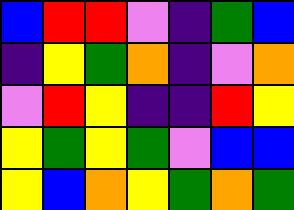[["blue", "red", "red", "violet", "indigo", "green", "blue"], ["indigo", "yellow", "green", "orange", "indigo", "violet", "orange"], ["violet", "red", "yellow", "indigo", "indigo", "red", "yellow"], ["yellow", "green", "yellow", "green", "violet", "blue", "blue"], ["yellow", "blue", "orange", "yellow", "green", "orange", "green"]]